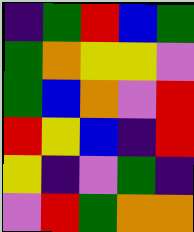[["indigo", "green", "red", "blue", "green"], ["green", "orange", "yellow", "yellow", "violet"], ["green", "blue", "orange", "violet", "red"], ["red", "yellow", "blue", "indigo", "red"], ["yellow", "indigo", "violet", "green", "indigo"], ["violet", "red", "green", "orange", "orange"]]